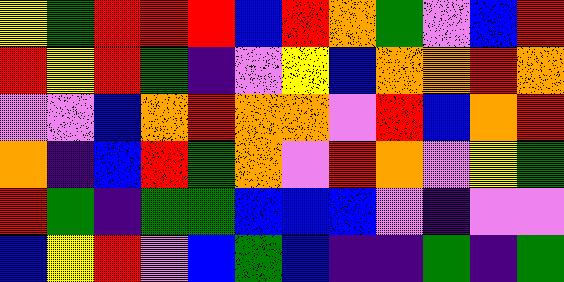[["yellow", "green", "red", "red", "red", "blue", "red", "orange", "green", "violet", "blue", "red"], ["red", "yellow", "red", "green", "indigo", "violet", "yellow", "blue", "orange", "orange", "red", "orange"], ["violet", "violet", "blue", "orange", "red", "orange", "orange", "violet", "red", "blue", "orange", "red"], ["orange", "indigo", "blue", "red", "green", "orange", "violet", "red", "orange", "violet", "yellow", "green"], ["red", "green", "indigo", "green", "green", "blue", "blue", "blue", "violet", "indigo", "violet", "violet"], ["blue", "yellow", "red", "violet", "blue", "green", "blue", "indigo", "indigo", "green", "indigo", "green"]]